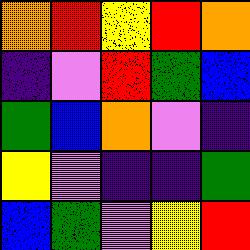[["orange", "red", "yellow", "red", "orange"], ["indigo", "violet", "red", "green", "blue"], ["green", "blue", "orange", "violet", "indigo"], ["yellow", "violet", "indigo", "indigo", "green"], ["blue", "green", "violet", "yellow", "red"]]